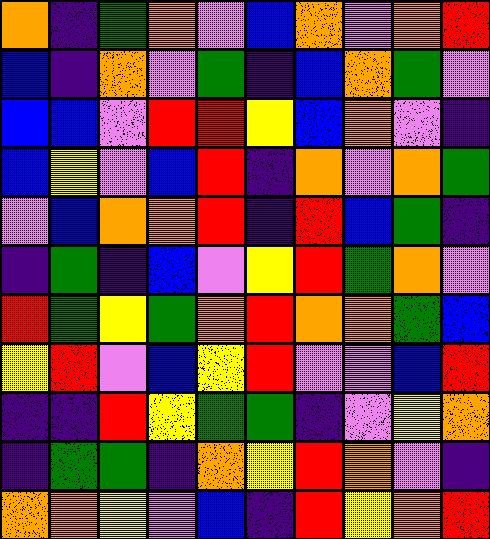[["orange", "indigo", "green", "orange", "violet", "blue", "orange", "violet", "orange", "red"], ["blue", "indigo", "orange", "violet", "green", "indigo", "blue", "orange", "green", "violet"], ["blue", "blue", "violet", "red", "red", "yellow", "blue", "orange", "violet", "indigo"], ["blue", "yellow", "violet", "blue", "red", "indigo", "orange", "violet", "orange", "green"], ["violet", "blue", "orange", "orange", "red", "indigo", "red", "blue", "green", "indigo"], ["indigo", "green", "indigo", "blue", "violet", "yellow", "red", "green", "orange", "violet"], ["red", "green", "yellow", "green", "orange", "red", "orange", "orange", "green", "blue"], ["yellow", "red", "violet", "blue", "yellow", "red", "violet", "violet", "blue", "red"], ["indigo", "indigo", "red", "yellow", "green", "green", "indigo", "violet", "yellow", "orange"], ["indigo", "green", "green", "indigo", "orange", "yellow", "red", "orange", "violet", "indigo"], ["orange", "orange", "yellow", "violet", "blue", "indigo", "red", "yellow", "orange", "red"]]